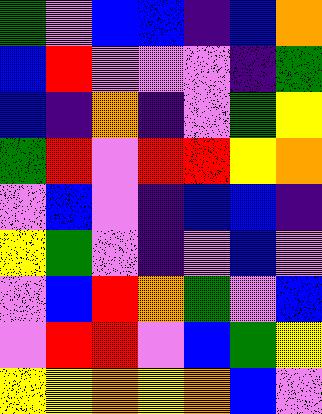[["green", "violet", "blue", "blue", "indigo", "blue", "orange"], ["blue", "red", "violet", "violet", "violet", "indigo", "green"], ["blue", "indigo", "orange", "indigo", "violet", "green", "yellow"], ["green", "red", "violet", "red", "red", "yellow", "orange"], ["violet", "blue", "violet", "indigo", "blue", "blue", "indigo"], ["yellow", "green", "violet", "indigo", "violet", "blue", "violet"], ["violet", "blue", "red", "orange", "green", "violet", "blue"], ["violet", "red", "red", "violet", "blue", "green", "yellow"], ["yellow", "yellow", "orange", "yellow", "orange", "blue", "violet"]]